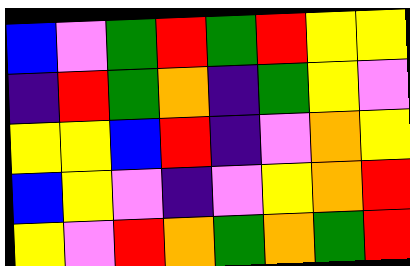[["blue", "violet", "green", "red", "green", "red", "yellow", "yellow"], ["indigo", "red", "green", "orange", "indigo", "green", "yellow", "violet"], ["yellow", "yellow", "blue", "red", "indigo", "violet", "orange", "yellow"], ["blue", "yellow", "violet", "indigo", "violet", "yellow", "orange", "red"], ["yellow", "violet", "red", "orange", "green", "orange", "green", "red"]]